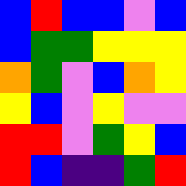[["blue", "red", "blue", "blue", "violet", "blue"], ["blue", "green", "green", "yellow", "yellow", "yellow"], ["orange", "green", "violet", "blue", "orange", "yellow"], ["yellow", "blue", "violet", "yellow", "violet", "violet"], ["red", "red", "violet", "green", "yellow", "blue"], ["red", "blue", "indigo", "indigo", "green", "red"]]